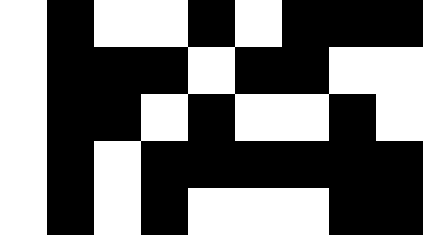[["white", "black", "white", "white", "black", "white", "black", "black", "black"], ["white", "black", "black", "black", "white", "black", "black", "white", "white"], ["white", "black", "black", "white", "black", "white", "white", "black", "white"], ["white", "black", "white", "black", "black", "black", "black", "black", "black"], ["white", "black", "white", "black", "white", "white", "white", "black", "black"]]